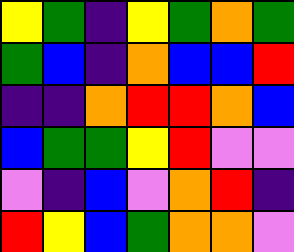[["yellow", "green", "indigo", "yellow", "green", "orange", "green"], ["green", "blue", "indigo", "orange", "blue", "blue", "red"], ["indigo", "indigo", "orange", "red", "red", "orange", "blue"], ["blue", "green", "green", "yellow", "red", "violet", "violet"], ["violet", "indigo", "blue", "violet", "orange", "red", "indigo"], ["red", "yellow", "blue", "green", "orange", "orange", "violet"]]